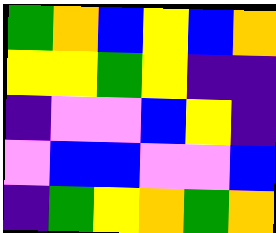[["green", "orange", "blue", "yellow", "blue", "orange"], ["yellow", "yellow", "green", "yellow", "indigo", "indigo"], ["indigo", "violet", "violet", "blue", "yellow", "indigo"], ["violet", "blue", "blue", "violet", "violet", "blue"], ["indigo", "green", "yellow", "orange", "green", "orange"]]